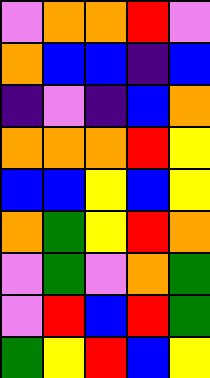[["violet", "orange", "orange", "red", "violet"], ["orange", "blue", "blue", "indigo", "blue"], ["indigo", "violet", "indigo", "blue", "orange"], ["orange", "orange", "orange", "red", "yellow"], ["blue", "blue", "yellow", "blue", "yellow"], ["orange", "green", "yellow", "red", "orange"], ["violet", "green", "violet", "orange", "green"], ["violet", "red", "blue", "red", "green"], ["green", "yellow", "red", "blue", "yellow"]]